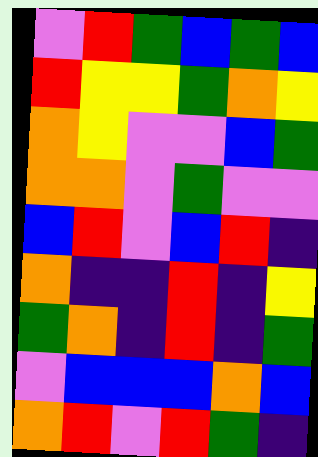[["violet", "red", "green", "blue", "green", "blue"], ["red", "yellow", "yellow", "green", "orange", "yellow"], ["orange", "yellow", "violet", "violet", "blue", "green"], ["orange", "orange", "violet", "green", "violet", "violet"], ["blue", "red", "violet", "blue", "red", "indigo"], ["orange", "indigo", "indigo", "red", "indigo", "yellow"], ["green", "orange", "indigo", "red", "indigo", "green"], ["violet", "blue", "blue", "blue", "orange", "blue"], ["orange", "red", "violet", "red", "green", "indigo"]]